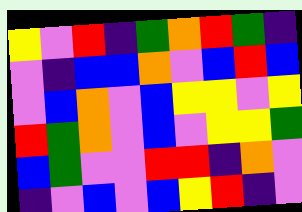[["yellow", "violet", "red", "indigo", "green", "orange", "red", "green", "indigo"], ["violet", "indigo", "blue", "blue", "orange", "violet", "blue", "red", "blue"], ["violet", "blue", "orange", "violet", "blue", "yellow", "yellow", "violet", "yellow"], ["red", "green", "orange", "violet", "blue", "violet", "yellow", "yellow", "green"], ["blue", "green", "violet", "violet", "red", "red", "indigo", "orange", "violet"], ["indigo", "violet", "blue", "violet", "blue", "yellow", "red", "indigo", "violet"]]